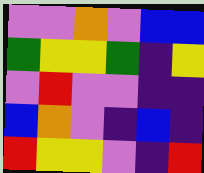[["violet", "violet", "orange", "violet", "blue", "blue"], ["green", "yellow", "yellow", "green", "indigo", "yellow"], ["violet", "red", "violet", "violet", "indigo", "indigo"], ["blue", "orange", "violet", "indigo", "blue", "indigo"], ["red", "yellow", "yellow", "violet", "indigo", "red"]]